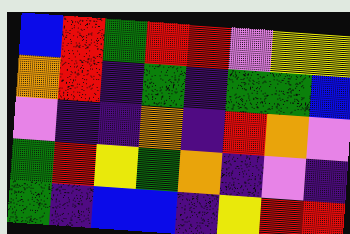[["blue", "red", "green", "red", "red", "violet", "yellow", "yellow"], ["orange", "red", "indigo", "green", "indigo", "green", "green", "blue"], ["violet", "indigo", "indigo", "orange", "indigo", "red", "orange", "violet"], ["green", "red", "yellow", "green", "orange", "indigo", "violet", "indigo"], ["green", "indigo", "blue", "blue", "indigo", "yellow", "red", "red"]]